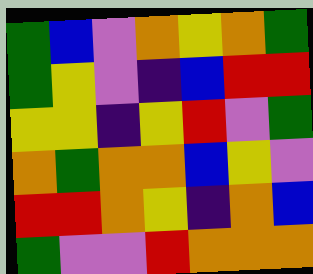[["green", "blue", "violet", "orange", "yellow", "orange", "green"], ["green", "yellow", "violet", "indigo", "blue", "red", "red"], ["yellow", "yellow", "indigo", "yellow", "red", "violet", "green"], ["orange", "green", "orange", "orange", "blue", "yellow", "violet"], ["red", "red", "orange", "yellow", "indigo", "orange", "blue"], ["green", "violet", "violet", "red", "orange", "orange", "orange"]]